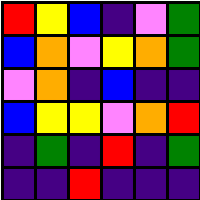[["red", "yellow", "blue", "indigo", "violet", "green"], ["blue", "orange", "violet", "yellow", "orange", "green"], ["violet", "orange", "indigo", "blue", "indigo", "indigo"], ["blue", "yellow", "yellow", "violet", "orange", "red"], ["indigo", "green", "indigo", "red", "indigo", "green"], ["indigo", "indigo", "red", "indigo", "indigo", "indigo"]]